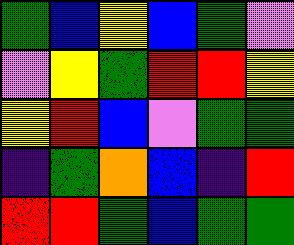[["green", "blue", "yellow", "blue", "green", "violet"], ["violet", "yellow", "green", "red", "red", "yellow"], ["yellow", "red", "blue", "violet", "green", "green"], ["indigo", "green", "orange", "blue", "indigo", "red"], ["red", "red", "green", "blue", "green", "green"]]